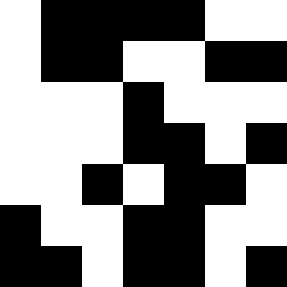[["white", "black", "black", "black", "black", "white", "white"], ["white", "black", "black", "white", "white", "black", "black"], ["white", "white", "white", "black", "white", "white", "white"], ["white", "white", "white", "black", "black", "white", "black"], ["white", "white", "black", "white", "black", "black", "white"], ["black", "white", "white", "black", "black", "white", "white"], ["black", "black", "white", "black", "black", "white", "black"]]